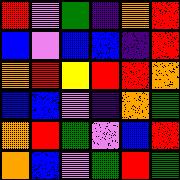[["red", "violet", "green", "indigo", "orange", "red"], ["blue", "violet", "blue", "blue", "indigo", "red"], ["orange", "red", "yellow", "red", "red", "orange"], ["blue", "blue", "violet", "indigo", "orange", "green"], ["orange", "red", "green", "violet", "blue", "red"], ["orange", "blue", "violet", "green", "red", "green"]]